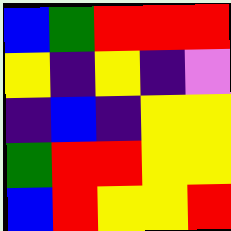[["blue", "green", "red", "red", "red"], ["yellow", "indigo", "yellow", "indigo", "violet"], ["indigo", "blue", "indigo", "yellow", "yellow"], ["green", "red", "red", "yellow", "yellow"], ["blue", "red", "yellow", "yellow", "red"]]